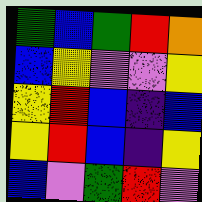[["green", "blue", "green", "red", "orange"], ["blue", "yellow", "violet", "violet", "yellow"], ["yellow", "red", "blue", "indigo", "blue"], ["yellow", "red", "blue", "indigo", "yellow"], ["blue", "violet", "green", "red", "violet"]]